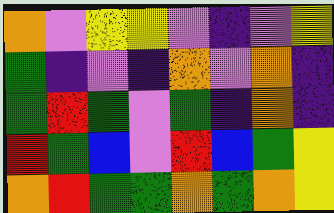[["orange", "violet", "yellow", "yellow", "violet", "indigo", "violet", "yellow"], ["green", "indigo", "violet", "indigo", "orange", "violet", "orange", "indigo"], ["green", "red", "green", "violet", "green", "indigo", "orange", "indigo"], ["red", "green", "blue", "violet", "red", "blue", "green", "yellow"], ["orange", "red", "green", "green", "orange", "green", "orange", "yellow"]]